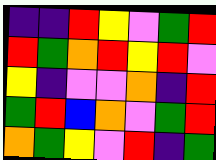[["indigo", "indigo", "red", "yellow", "violet", "green", "red"], ["red", "green", "orange", "red", "yellow", "red", "violet"], ["yellow", "indigo", "violet", "violet", "orange", "indigo", "red"], ["green", "red", "blue", "orange", "violet", "green", "red"], ["orange", "green", "yellow", "violet", "red", "indigo", "green"]]